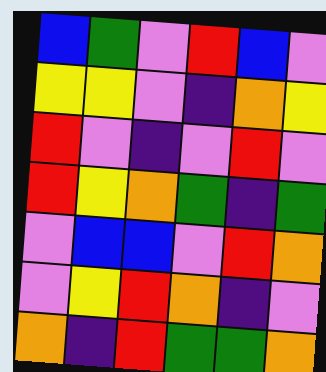[["blue", "green", "violet", "red", "blue", "violet"], ["yellow", "yellow", "violet", "indigo", "orange", "yellow"], ["red", "violet", "indigo", "violet", "red", "violet"], ["red", "yellow", "orange", "green", "indigo", "green"], ["violet", "blue", "blue", "violet", "red", "orange"], ["violet", "yellow", "red", "orange", "indigo", "violet"], ["orange", "indigo", "red", "green", "green", "orange"]]